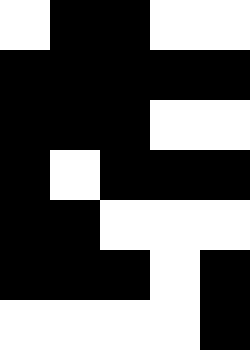[["white", "black", "black", "white", "white"], ["black", "black", "black", "black", "black"], ["black", "black", "black", "white", "white"], ["black", "white", "black", "black", "black"], ["black", "black", "white", "white", "white"], ["black", "black", "black", "white", "black"], ["white", "white", "white", "white", "black"]]